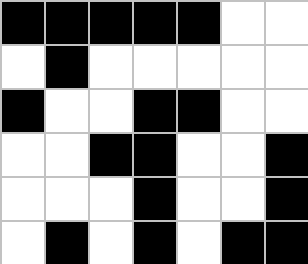[["black", "black", "black", "black", "black", "white", "white"], ["white", "black", "white", "white", "white", "white", "white"], ["black", "white", "white", "black", "black", "white", "white"], ["white", "white", "black", "black", "white", "white", "black"], ["white", "white", "white", "black", "white", "white", "black"], ["white", "black", "white", "black", "white", "black", "black"]]